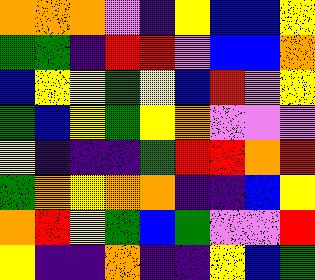[["orange", "orange", "orange", "violet", "indigo", "yellow", "blue", "blue", "yellow"], ["green", "green", "indigo", "red", "red", "violet", "blue", "blue", "orange"], ["blue", "yellow", "yellow", "green", "yellow", "blue", "red", "violet", "yellow"], ["green", "blue", "yellow", "green", "yellow", "orange", "violet", "violet", "violet"], ["yellow", "indigo", "indigo", "indigo", "green", "red", "red", "orange", "red"], ["green", "orange", "yellow", "orange", "orange", "indigo", "indigo", "blue", "yellow"], ["orange", "red", "yellow", "green", "blue", "green", "violet", "violet", "red"], ["yellow", "indigo", "indigo", "orange", "indigo", "indigo", "yellow", "blue", "green"]]